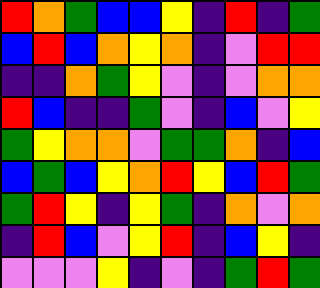[["red", "orange", "green", "blue", "blue", "yellow", "indigo", "red", "indigo", "green"], ["blue", "red", "blue", "orange", "yellow", "orange", "indigo", "violet", "red", "red"], ["indigo", "indigo", "orange", "green", "yellow", "violet", "indigo", "violet", "orange", "orange"], ["red", "blue", "indigo", "indigo", "green", "violet", "indigo", "blue", "violet", "yellow"], ["green", "yellow", "orange", "orange", "violet", "green", "green", "orange", "indigo", "blue"], ["blue", "green", "blue", "yellow", "orange", "red", "yellow", "blue", "red", "green"], ["green", "red", "yellow", "indigo", "yellow", "green", "indigo", "orange", "violet", "orange"], ["indigo", "red", "blue", "violet", "yellow", "red", "indigo", "blue", "yellow", "indigo"], ["violet", "violet", "violet", "yellow", "indigo", "violet", "indigo", "green", "red", "green"]]